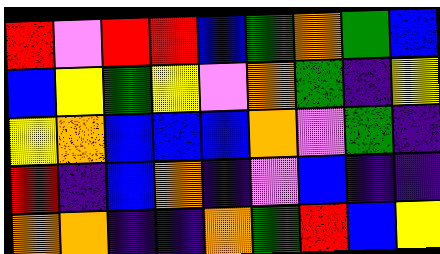[["red", "violet", "red", "red", "blue", "green", "orange", "green", "blue"], ["blue", "yellow", "green", "yellow", "violet", "orange", "green", "indigo", "yellow"], ["yellow", "orange", "blue", "blue", "blue", "orange", "violet", "green", "indigo"], ["red", "indigo", "blue", "orange", "indigo", "violet", "blue", "indigo", "indigo"], ["orange", "orange", "indigo", "indigo", "orange", "green", "red", "blue", "yellow"]]